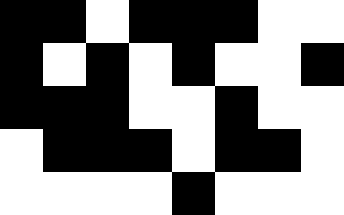[["black", "black", "white", "black", "black", "black", "white", "white"], ["black", "white", "black", "white", "black", "white", "white", "black"], ["black", "black", "black", "white", "white", "black", "white", "white"], ["white", "black", "black", "black", "white", "black", "black", "white"], ["white", "white", "white", "white", "black", "white", "white", "white"]]